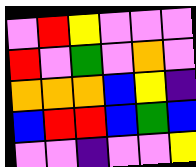[["violet", "red", "yellow", "violet", "violet", "violet"], ["red", "violet", "green", "violet", "orange", "violet"], ["orange", "orange", "orange", "blue", "yellow", "indigo"], ["blue", "red", "red", "blue", "green", "blue"], ["violet", "violet", "indigo", "violet", "violet", "yellow"]]